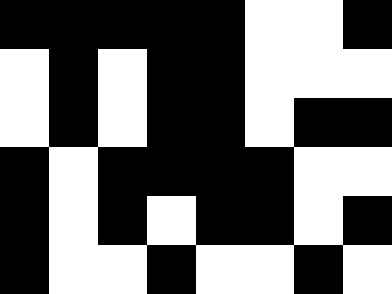[["black", "black", "black", "black", "black", "white", "white", "black"], ["white", "black", "white", "black", "black", "white", "white", "white"], ["white", "black", "white", "black", "black", "white", "black", "black"], ["black", "white", "black", "black", "black", "black", "white", "white"], ["black", "white", "black", "white", "black", "black", "white", "black"], ["black", "white", "white", "black", "white", "white", "black", "white"]]